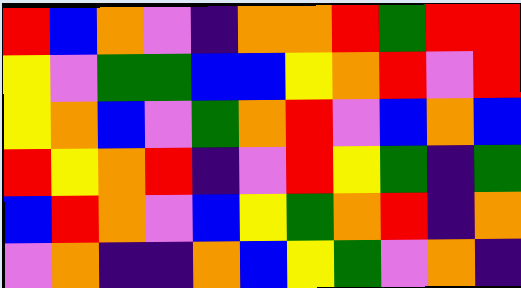[["red", "blue", "orange", "violet", "indigo", "orange", "orange", "red", "green", "red", "red"], ["yellow", "violet", "green", "green", "blue", "blue", "yellow", "orange", "red", "violet", "red"], ["yellow", "orange", "blue", "violet", "green", "orange", "red", "violet", "blue", "orange", "blue"], ["red", "yellow", "orange", "red", "indigo", "violet", "red", "yellow", "green", "indigo", "green"], ["blue", "red", "orange", "violet", "blue", "yellow", "green", "orange", "red", "indigo", "orange"], ["violet", "orange", "indigo", "indigo", "orange", "blue", "yellow", "green", "violet", "orange", "indigo"]]